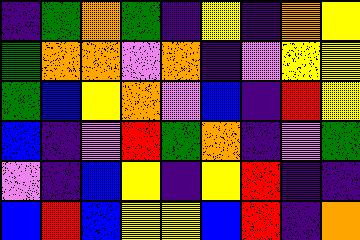[["indigo", "green", "orange", "green", "indigo", "yellow", "indigo", "orange", "yellow"], ["green", "orange", "orange", "violet", "orange", "indigo", "violet", "yellow", "yellow"], ["green", "blue", "yellow", "orange", "violet", "blue", "indigo", "red", "yellow"], ["blue", "indigo", "violet", "red", "green", "orange", "indigo", "violet", "green"], ["violet", "indigo", "blue", "yellow", "indigo", "yellow", "red", "indigo", "indigo"], ["blue", "red", "blue", "yellow", "yellow", "blue", "red", "indigo", "orange"]]